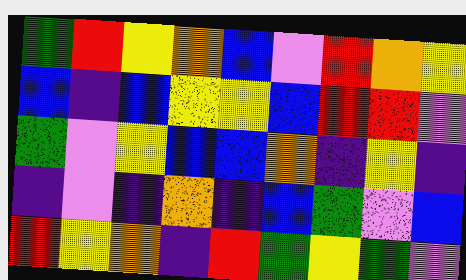[["green", "red", "yellow", "orange", "blue", "violet", "red", "orange", "yellow"], ["blue", "indigo", "blue", "yellow", "yellow", "blue", "red", "red", "violet"], ["green", "violet", "yellow", "blue", "blue", "orange", "indigo", "yellow", "indigo"], ["indigo", "violet", "indigo", "orange", "indigo", "blue", "green", "violet", "blue"], ["red", "yellow", "orange", "indigo", "red", "green", "yellow", "green", "violet"]]